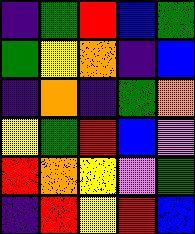[["indigo", "green", "red", "blue", "green"], ["green", "yellow", "orange", "indigo", "blue"], ["indigo", "orange", "indigo", "green", "orange"], ["yellow", "green", "red", "blue", "violet"], ["red", "orange", "yellow", "violet", "green"], ["indigo", "red", "yellow", "red", "blue"]]